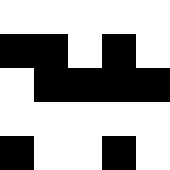[["white", "white", "white", "white", "white"], ["black", "black", "white", "black", "white"], ["white", "black", "black", "black", "black"], ["white", "white", "white", "white", "white"], ["black", "white", "white", "black", "white"]]